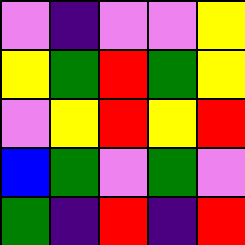[["violet", "indigo", "violet", "violet", "yellow"], ["yellow", "green", "red", "green", "yellow"], ["violet", "yellow", "red", "yellow", "red"], ["blue", "green", "violet", "green", "violet"], ["green", "indigo", "red", "indigo", "red"]]